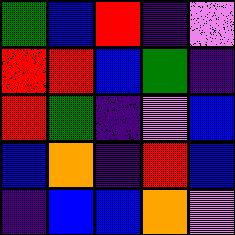[["green", "blue", "red", "indigo", "violet"], ["red", "red", "blue", "green", "indigo"], ["red", "green", "indigo", "violet", "blue"], ["blue", "orange", "indigo", "red", "blue"], ["indigo", "blue", "blue", "orange", "violet"]]